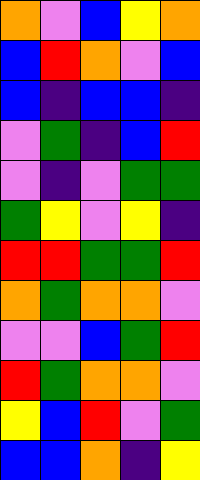[["orange", "violet", "blue", "yellow", "orange"], ["blue", "red", "orange", "violet", "blue"], ["blue", "indigo", "blue", "blue", "indigo"], ["violet", "green", "indigo", "blue", "red"], ["violet", "indigo", "violet", "green", "green"], ["green", "yellow", "violet", "yellow", "indigo"], ["red", "red", "green", "green", "red"], ["orange", "green", "orange", "orange", "violet"], ["violet", "violet", "blue", "green", "red"], ["red", "green", "orange", "orange", "violet"], ["yellow", "blue", "red", "violet", "green"], ["blue", "blue", "orange", "indigo", "yellow"]]